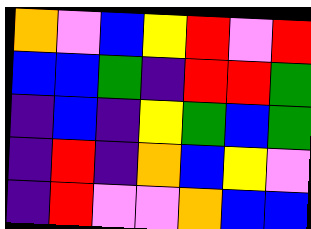[["orange", "violet", "blue", "yellow", "red", "violet", "red"], ["blue", "blue", "green", "indigo", "red", "red", "green"], ["indigo", "blue", "indigo", "yellow", "green", "blue", "green"], ["indigo", "red", "indigo", "orange", "blue", "yellow", "violet"], ["indigo", "red", "violet", "violet", "orange", "blue", "blue"]]